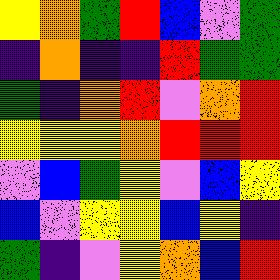[["yellow", "orange", "green", "red", "blue", "violet", "green"], ["indigo", "orange", "indigo", "indigo", "red", "green", "green"], ["green", "indigo", "orange", "red", "violet", "orange", "red"], ["yellow", "yellow", "yellow", "orange", "red", "red", "red"], ["violet", "blue", "green", "yellow", "violet", "blue", "yellow"], ["blue", "violet", "yellow", "yellow", "blue", "yellow", "indigo"], ["green", "indigo", "violet", "yellow", "orange", "blue", "red"]]